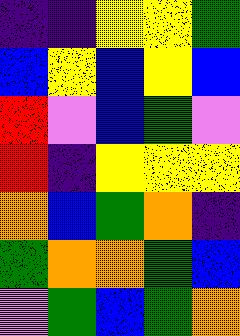[["indigo", "indigo", "yellow", "yellow", "green"], ["blue", "yellow", "blue", "yellow", "blue"], ["red", "violet", "blue", "green", "violet"], ["red", "indigo", "yellow", "yellow", "yellow"], ["orange", "blue", "green", "orange", "indigo"], ["green", "orange", "orange", "green", "blue"], ["violet", "green", "blue", "green", "orange"]]